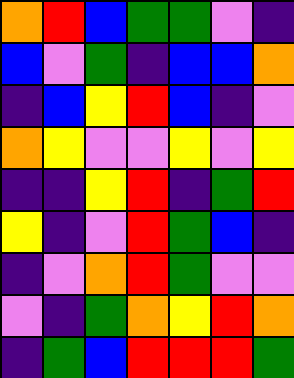[["orange", "red", "blue", "green", "green", "violet", "indigo"], ["blue", "violet", "green", "indigo", "blue", "blue", "orange"], ["indigo", "blue", "yellow", "red", "blue", "indigo", "violet"], ["orange", "yellow", "violet", "violet", "yellow", "violet", "yellow"], ["indigo", "indigo", "yellow", "red", "indigo", "green", "red"], ["yellow", "indigo", "violet", "red", "green", "blue", "indigo"], ["indigo", "violet", "orange", "red", "green", "violet", "violet"], ["violet", "indigo", "green", "orange", "yellow", "red", "orange"], ["indigo", "green", "blue", "red", "red", "red", "green"]]